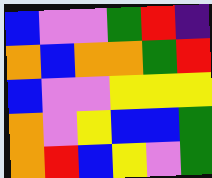[["blue", "violet", "violet", "green", "red", "indigo"], ["orange", "blue", "orange", "orange", "green", "red"], ["blue", "violet", "violet", "yellow", "yellow", "yellow"], ["orange", "violet", "yellow", "blue", "blue", "green"], ["orange", "red", "blue", "yellow", "violet", "green"]]